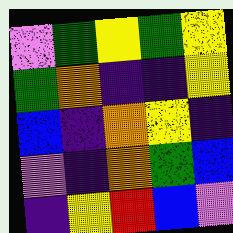[["violet", "green", "yellow", "green", "yellow"], ["green", "orange", "indigo", "indigo", "yellow"], ["blue", "indigo", "orange", "yellow", "indigo"], ["violet", "indigo", "orange", "green", "blue"], ["indigo", "yellow", "red", "blue", "violet"]]